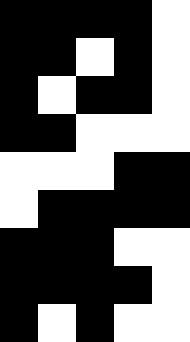[["black", "black", "black", "black", "white"], ["black", "black", "white", "black", "white"], ["black", "white", "black", "black", "white"], ["black", "black", "white", "white", "white"], ["white", "white", "white", "black", "black"], ["white", "black", "black", "black", "black"], ["black", "black", "black", "white", "white"], ["black", "black", "black", "black", "white"], ["black", "white", "black", "white", "white"]]